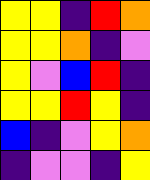[["yellow", "yellow", "indigo", "red", "orange"], ["yellow", "yellow", "orange", "indigo", "violet"], ["yellow", "violet", "blue", "red", "indigo"], ["yellow", "yellow", "red", "yellow", "indigo"], ["blue", "indigo", "violet", "yellow", "orange"], ["indigo", "violet", "violet", "indigo", "yellow"]]